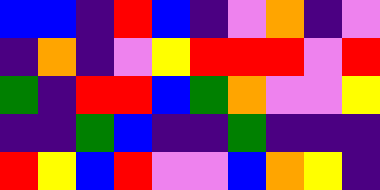[["blue", "blue", "indigo", "red", "blue", "indigo", "violet", "orange", "indigo", "violet"], ["indigo", "orange", "indigo", "violet", "yellow", "red", "red", "red", "violet", "red"], ["green", "indigo", "red", "red", "blue", "green", "orange", "violet", "violet", "yellow"], ["indigo", "indigo", "green", "blue", "indigo", "indigo", "green", "indigo", "indigo", "indigo"], ["red", "yellow", "blue", "red", "violet", "violet", "blue", "orange", "yellow", "indigo"]]